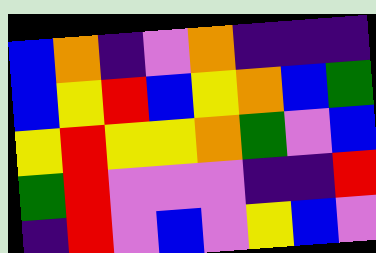[["blue", "orange", "indigo", "violet", "orange", "indigo", "indigo", "indigo"], ["blue", "yellow", "red", "blue", "yellow", "orange", "blue", "green"], ["yellow", "red", "yellow", "yellow", "orange", "green", "violet", "blue"], ["green", "red", "violet", "violet", "violet", "indigo", "indigo", "red"], ["indigo", "red", "violet", "blue", "violet", "yellow", "blue", "violet"]]